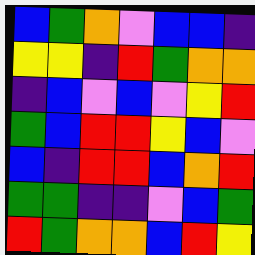[["blue", "green", "orange", "violet", "blue", "blue", "indigo"], ["yellow", "yellow", "indigo", "red", "green", "orange", "orange"], ["indigo", "blue", "violet", "blue", "violet", "yellow", "red"], ["green", "blue", "red", "red", "yellow", "blue", "violet"], ["blue", "indigo", "red", "red", "blue", "orange", "red"], ["green", "green", "indigo", "indigo", "violet", "blue", "green"], ["red", "green", "orange", "orange", "blue", "red", "yellow"]]